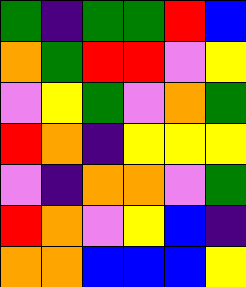[["green", "indigo", "green", "green", "red", "blue"], ["orange", "green", "red", "red", "violet", "yellow"], ["violet", "yellow", "green", "violet", "orange", "green"], ["red", "orange", "indigo", "yellow", "yellow", "yellow"], ["violet", "indigo", "orange", "orange", "violet", "green"], ["red", "orange", "violet", "yellow", "blue", "indigo"], ["orange", "orange", "blue", "blue", "blue", "yellow"]]